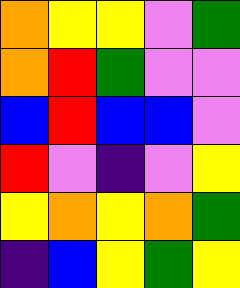[["orange", "yellow", "yellow", "violet", "green"], ["orange", "red", "green", "violet", "violet"], ["blue", "red", "blue", "blue", "violet"], ["red", "violet", "indigo", "violet", "yellow"], ["yellow", "orange", "yellow", "orange", "green"], ["indigo", "blue", "yellow", "green", "yellow"]]